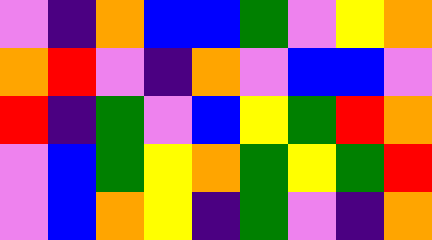[["violet", "indigo", "orange", "blue", "blue", "green", "violet", "yellow", "orange"], ["orange", "red", "violet", "indigo", "orange", "violet", "blue", "blue", "violet"], ["red", "indigo", "green", "violet", "blue", "yellow", "green", "red", "orange"], ["violet", "blue", "green", "yellow", "orange", "green", "yellow", "green", "red"], ["violet", "blue", "orange", "yellow", "indigo", "green", "violet", "indigo", "orange"]]